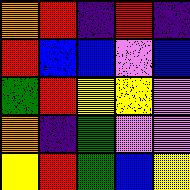[["orange", "red", "indigo", "red", "indigo"], ["red", "blue", "blue", "violet", "blue"], ["green", "red", "yellow", "yellow", "violet"], ["orange", "indigo", "green", "violet", "violet"], ["yellow", "red", "green", "blue", "yellow"]]